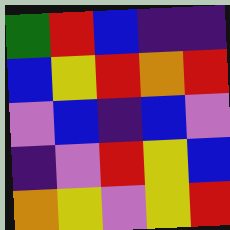[["green", "red", "blue", "indigo", "indigo"], ["blue", "yellow", "red", "orange", "red"], ["violet", "blue", "indigo", "blue", "violet"], ["indigo", "violet", "red", "yellow", "blue"], ["orange", "yellow", "violet", "yellow", "red"]]